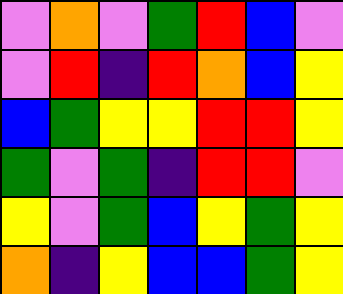[["violet", "orange", "violet", "green", "red", "blue", "violet"], ["violet", "red", "indigo", "red", "orange", "blue", "yellow"], ["blue", "green", "yellow", "yellow", "red", "red", "yellow"], ["green", "violet", "green", "indigo", "red", "red", "violet"], ["yellow", "violet", "green", "blue", "yellow", "green", "yellow"], ["orange", "indigo", "yellow", "blue", "blue", "green", "yellow"]]